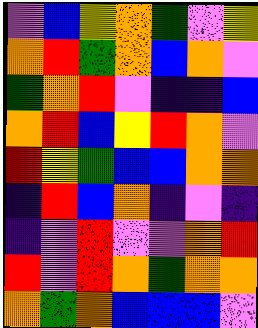[["violet", "blue", "yellow", "orange", "green", "violet", "yellow"], ["orange", "red", "green", "orange", "blue", "orange", "violet"], ["green", "orange", "red", "violet", "indigo", "indigo", "blue"], ["orange", "red", "blue", "yellow", "red", "orange", "violet"], ["red", "yellow", "green", "blue", "blue", "orange", "orange"], ["indigo", "red", "blue", "orange", "indigo", "violet", "indigo"], ["indigo", "violet", "red", "violet", "violet", "orange", "red"], ["red", "violet", "red", "orange", "green", "orange", "orange"], ["orange", "green", "orange", "blue", "blue", "blue", "violet"]]